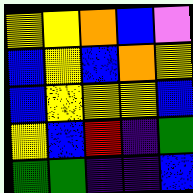[["yellow", "yellow", "orange", "blue", "violet"], ["blue", "yellow", "blue", "orange", "yellow"], ["blue", "yellow", "yellow", "yellow", "blue"], ["yellow", "blue", "red", "indigo", "green"], ["green", "green", "indigo", "indigo", "blue"]]